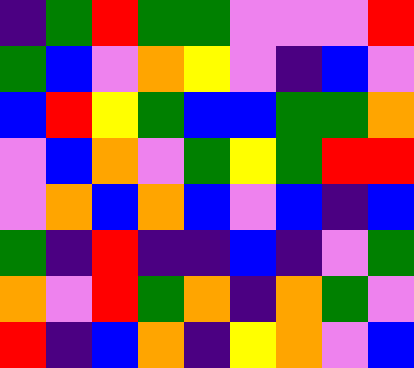[["indigo", "green", "red", "green", "green", "violet", "violet", "violet", "red"], ["green", "blue", "violet", "orange", "yellow", "violet", "indigo", "blue", "violet"], ["blue", "red", "yellow", "green", "blue", "blue", "green", "green", "orange"], ["violet", "blue", "orange", "violet", "green", "yellow", "green", "red", "red"], ["violet", "orange", "blue", "orange", "blue", "violet", "blue", "indigo", "blue"], ["green", "indigo", "red", "indigo", "indigo", "blue", "indigo", "violet", "green"], ["orange", "violet", "red", "green", "orange", "indigo", "orange", "green", "violet"], ["red", "indigo", "blue", "orange", "indigo", "yellow", "orange", "violet", "blue"]]